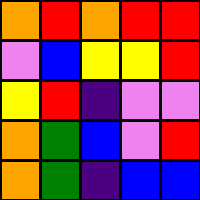[["orange", "red", "orange", "red", "red"], ["violet", "blue", "yellow", "yellow", "red"], ["yellow", "red", "indigo", "violet", "violet"], ["orange", "green", "blue", "violet", "red"], ["orange", "green", "indigo", "blue", "blue"]]